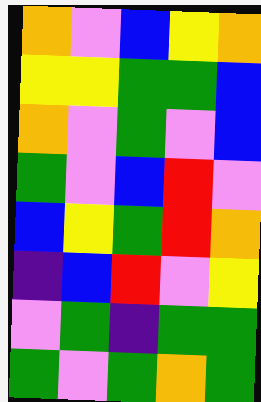[["orange", "violet", "blue", "yellow", "orange"], ["yellow", "yellow", "green", "green", "blue"], ["orange", "violet", "green", "violet", "blue"], ["green", "violet", "blue", "red", "violet"], ["blue", "yellow", "green", "red", "orange"], ["indigo", "blue", "red", "violet", "yellow"], ["violet", "green", "indigo", "green", "green"], ["green", "violet", "green", "orange", "green"]]